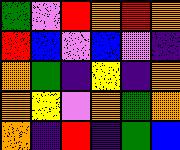[["green", "violet", "red", "orange", "red", "orange"], ["red", "blue", "violet", "blue", "violet", "indigo"], ["orange", "green", "indigo", "yellow", "indigo", "orange"], ["orange", "yellow", "violet", "orange", "green", "orange"], ["orange", "indigo", "red", "indigo", "green", "blue"]]